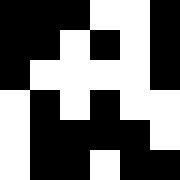[["black", "black", "black", "white", "white", "black"], ["black", "black", "white", "black", "white", "black"], ["black", "white", "white", "white", "white", "black"], ["white", "black", "white", "black", "white", "white"], ["white", "black", "black", "black", "black", "white"], ["white", "black", "black", "white", "black", "black"]]